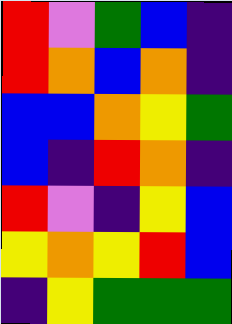[["red", "violet", "green", "blue", "indigo"], ["red", "orange", "blue", "orange", "indigo"], ["blue", "blue", "orange", "yellow", "green"], ["blue", "indigo", "red", "orange", "indigo"], ["red", "violet", "indigo", "yellow", "blue"], ["yellow", "orange", "yellow", "red", "blue"], ["indigo", "yellow", "green", "green", "green"]]